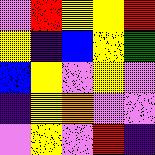[["violet", "red", "yellow", "yellow", "red"], ["yellow", "indigo", "blue", "yellow", "green"], ["blue", "yellow", "violet", "yellow", "violet"], ["indigo", "yellow", "orange", "violet", "violet"], ["violet", "yellow", "violet", "red", "indigo"]]